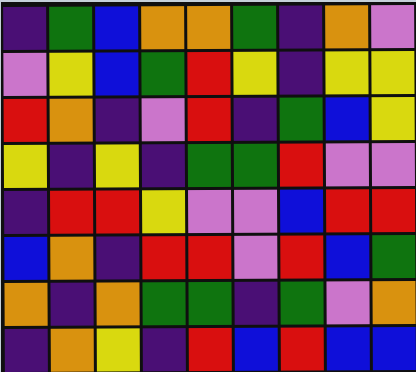[["indigo", "green", "blue", "orange", "orange", "green", "indigo", "orange", "violet"], ["violet", "yellow", "blue", "green", "red", "yellow", "indigo", "yellow", "yellow"], ["red", "orange", "indigo", "violet", "red", "indigo", "green", "blue", "yellow"], ["yellow", "indigo", "yellow", "indigo", "green", "green", "red", "violet", "violet"], ["indigo", "red", "red", "yellow", "violet", "violet", "blue", "red", "red"], ["blue", "orange", "indigo", "red", "red", "violet", "red", "blue", "green"], ["orange", "indigo", "orange", "green", "green", "indigo", "green", "violet", "orange"], ["indigo", "orange", "yellow", "indigo", "red", "blue", "red", "blue", "blue"]]